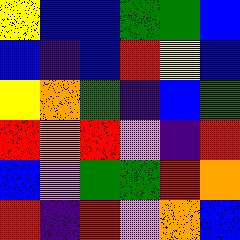[["yellow", "blue", "blue", "green", "green", "blue"], ["blue", "indigo", "blue", "red", "yellow", "blue"], ["yellow", "orange", "green", "indigo", "blue", "green"], ["red", "orange", "red", "violet", "indigo", "red"], ["blue", "violet", "green", "green", "red", "orange"], ["red", "indigo", "red", "violet", "orange", "blue"]]